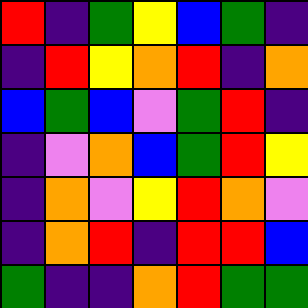[["red", "indigo", "green", "yellow", "blue", "green", "indigo"], ["indigo", "red", "yellow", "orange", "red", "indigo", "orange"], ["blue", "green", "blue", "violet", "green", "red", "indigo"], ["indigo", "violet", "orange", "blue", "green", "red", "yellow"], ["indigo", "orange", "violet", "yellow", "red", "orange", "violet"], ["indigo", "orange", "red", "indigo", "red", "red", "blue"], ["green", "indigo", "indigo", "orange", "red", "green", "green"]]